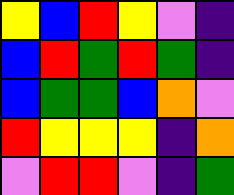[["yellow", "blue", "red", "yellow", "violet", "indigo"], ["blue", "red", "green", "red", "green", "indigo"], ["blue", "green", "green", "blue", "orange", "violet"], ["red", "yellow", "yellow", "yellow", "indigo", "orange"], ["violet", "red", "red", "violet", "indigo", "green"]]